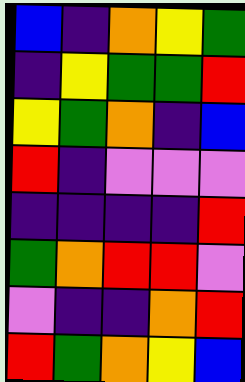[["blue", "indigo", "orange", "yellow", "green"], ["indigo", "yellow", "green", "green", "red"], ["yellow", "green", "orange", "indigo", "blue"], ["red", "indigo", "violet", "violet", "violet"], ["indigo", "indigo", "indigo", "indigo", "red"], ["green", "orange", "red", "red", "violet"], ["violet", "indigo", "indigo", "orange", "red"], ["red", "green", "orange", "yellow", "blue"]]